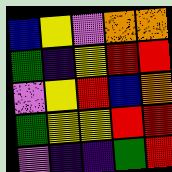[["blue", "yellow", "violet", "orange", "orange"], ["green", "indigo", "yellow", "red", "red"], ["violet", "yellow", "red", "blue", "orange"], ["green", "yellow", "yellow", "red", "red"], ["violet", "indigo", "indigo", "green", "red"]]